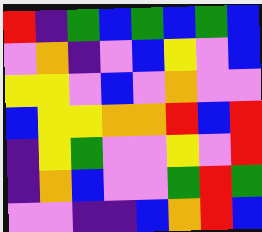[["red", "indigo", "green", "blue", "green", "blue", "green", "blue"], ["violet", "orange", "indigo", "violet", "blue", "yellow", "violet", "blue"], ["yellow", "yellow", "violet", "blue", "violet", "orange", "violet", "violet"], ["blue", "yellow", "yellow", "orange", "orange", "red", "blue", "red"], ["indigo", "yellow", "green", "violet", "violet", "yellow", "violet", "red"], ["indigo", "orange", "blue", "violet", "violet", "green", "red", "green"], ["violet", "violet", "indigo", "indigo", "blue", "orange", "red", "blue"]]